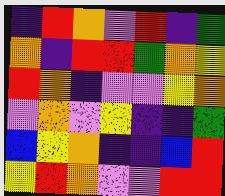[["indigo", "red", "orange", "violet", "red", "indigo", "green"], ["orange", "indigo", "red", "red", "green", "orange", "yellow"], ["red", "orange", "indigo", "violet", "violet", "yellow", "orange"], ["violet", "orange", "violet", "yellow", "indigo", "indigo", "green"], ["blue", "yellow", "orange", "indigo", "indigo", "blue", "red"], ["yellow", "red", "orange", "violet", "violet", "red", "red"]]